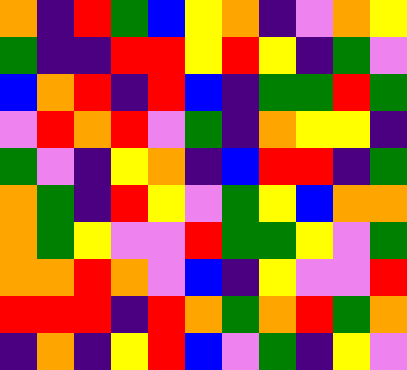[["orange", "indigo", "red", "green", "blue", "yellow", "orange", "indigo", "violet", "orange", "yellow"], ["green", "indigo", "indigo", "red", "red", "yellow", "red", "yellow", "indigo", "green", "violet"], ["blue", "orange", "red", "indigo", "red", "blue", "indigo", "green", "green", "red", "green"], ["violet", "red", "orange", "red", "violet", "green", "indigo", "orange", "yellow", "yellow", "indigo"], ["green", "violet", "indigo", "yellow", "orange", "indigo", "blue", "red", "red", "indigo", "green"], ["orange", "green", "indigo", "red", "yellow", "violet", "green", "yellow", "blue", "orange", "orange"], ["orange", "green", "yellow", "violet", "violet", "red", "green", "green", "yellow", "violet", "green"], ["orange", "orange", "red", "orange", "violet", "blue", "indigo", "yellow", "violet", "violet", "red"], ["red", "red", "red", "indigo", "red", "orange", "green", "orange", "red", "green", "orange"], ["indigo", "orange", "indigo", "yellow", "red", "blue", "violet", "green", "indigo", "yellow", "violet"]]